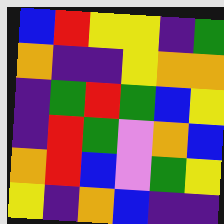[["blue", "red", "yellow", "yellow", "indigo", "green"], ["orange", "indigo", "indigo", "yellow", "orange", "orange"], ["indigo", "green", "red", "green", "blue", "yellow"], ["indigo", "red", "green", "violet", "orange", "blue"], ["orange", "red", "blue", "violet", "green", "yellow"], ["yellow", "indigo", "orange", "blue", "indigo", "indigo"]]